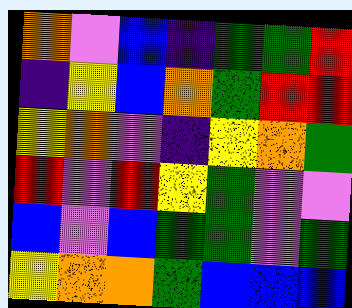[["orange", "violet", "blue", "indigo", "green", "green", "red"], ["indigo", "yellow", "blue", "orange", "green", "red", "red"], ["yellow", "orange", "violet", "indigo", "yellow", "orange", "green"], ["red", "violet", "red", "yellow", "green", "violet", "violet"], ["blue", "violet", "blue", "green", "green", "violet", "green"], ["yellow", "orange", "orange", "green", "blue", "blue", "blue"]]